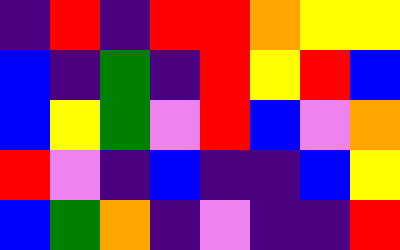[["indigo", "red", "indigo", "red", "red", "orange", "yellow", "yellow"], ["blue", "indigo", "green", "indigo", "red", "yellow", "red", "blue"], ["blue", "yellow", "green", "violet", "red", "blue", "violet", "orange"], ["red", "violet", "indigo", "blue", "indigo", "indigo", "blue", "yellow"], ["blue", "green", "orange", "indigo", "violet", "indigo", "indigo", "red"]]